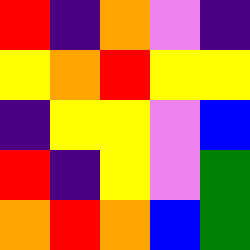[["red", "indigo", "orange", "violet", "indigo"], ["yellow", "orange", "red", "yellow", "yellow"], ["indigo", "yellow", "yellow", "violet", "blue"], ["red", "indigo", "yellow", "violet", "green"], ["orange", "red", "orange", "blue", "green"]]